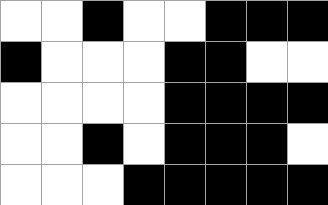[["white", "white", "black", "white", "white", "black", "black", "black"], ["black", "white", "white", "white", "black", "black", "white", "white"], ["white", "white", "white", "white", "black", "black", "black", "black"], ["white", "white", "black", "white", "black", "black", "black", "white"], ["white", "white", "white", "black", "black", "black", "black", "black"]]